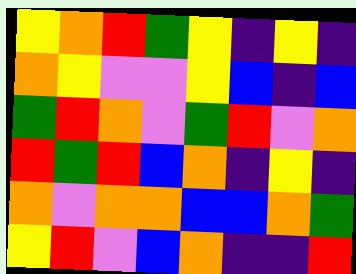[["yellow", "orange", "red", "green", "yellow", "indigo", "yellow", "indigo"], ["orange", "yellow", "violet", "violet", "yellow", "blue", "indigo", "blue"], ["green", "red", "orange", "violet", "green", "red", "violet", "orange"], ["red", "green", "red", "blue", "orange", "indigo", "yellow", "indigo"], ["orange", "violet", "orange", "orange", "blue", "blue", "orange", "green"], ["yellow", "red", "violet", "blue", "orange", "indigo", "indigo", "red"]]